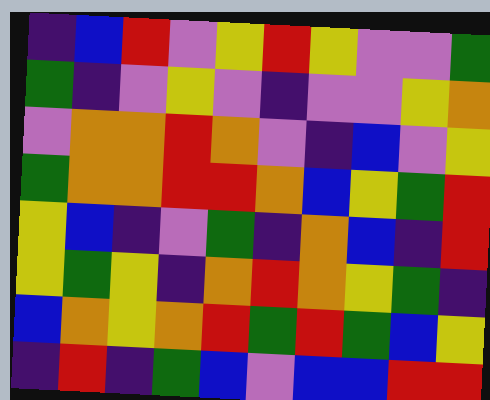[["indigo", "blue", "red", "violet", "yellow", "red", "yellow", "violet", "violet", "green"], ["green", "indigo", "violet", "yellow", "violet", "indigo", "violet", "violet", "yellow", "orange"], ["violet", "orange", "orange", "red", "orange", "violet", "indigo", "blue", "violet", "yellow"], ["green", "orange", "orange", "red", "red", "orange", "blue", "yellow", "green", "red"], ["yellow", "blue", "indigo", "violet", "green", "indigo", "orange", "blue", "indigo", "red"], ["yellow", "green", "yellow", "indigo", "orange", "red", "orange", "yellow", "green", "indigo"], ["blue", "orange", "yellow", "orange", "red", "green", "red", "green", "blue", "yellow"], ["indigo", "red", "indigo", "green", "blue", "violet", "blue", "blue", "red", "red"]]